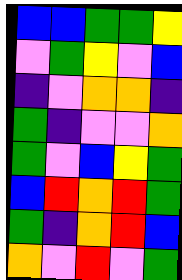[["blue", "blue", "green", "green", "yellow"], ["violet", "green", "yellow", "violet", "blue"], ["indigo", "violet", "orange", "orange", "indigo"], ["green", "indigo", "violet", "violet", "orange"], ["green", "violet", "blue", "yellow", "green"], ["blue", "red", "orange", "red", "green"], ["green", "indigo", "orange", "red", "blue"], ["orange", "violet", "red", "violet", "green"]]